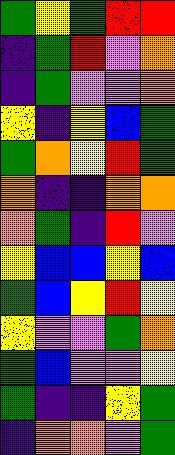[["green", "yellow", "green", "red", "red"], ["indigo", "green", "red", "violet", "orange"], ["indigo", "green", "violet", "violet", "orange"], ["yellow", "indigo", "yellow", "blue", "green"], ["green", "orange", "yellow", "red", "green"], ["orange", "indigo", "indigo", "orange", "orange"], ["orange", "green", "indigo", "red", "violet"], ["yellow", "blue", "blue", "yellow", "blue"], ["green", "blue", "yellow", "red", "yellow"], ["yellow", "violet", "violet", "green", "orange"], ["green", "blue", "violet", "violet", "yellow"], ["green", "indigo", "indigo", "yellow", "green"], ["indigo", "orange", "orange", "violet", "green"]]